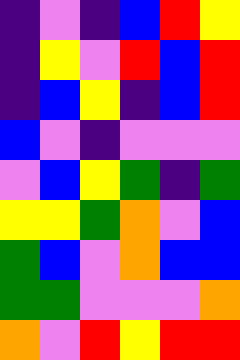[["indigo", "violet", "indigo", "blue", "red", "yellow"], ["indigo", "yellow", "violet", "red", "blue", "red"], ["indigo", "blue", "yellow", "indigo", "blue", "red"], ["blue", "violet", "indigo", "violet", "violet", "violet"], ["violet", "blue", "yellow", "green", "indigo", "green"], ["yellow", "yellow", "green", "orange", "violet", "blue"], ["green", "blue", "violet", "orange", "blue", "blue"], ["green", "green", "violet", "violet", "violet", "orange"], ["orange", "violet", "red", "yellow", "red", "red"]]